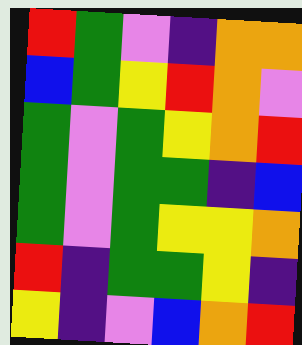[["red", "green", "violet", "indigo", "orange", "orange"], ["blue", "green", "yellow", "red", "orange", "violet"], ["green", "violet", "green", "yellow", "orange", "red"], ["green", "violet", "green", "green", "indigo", "blue"], ["green", "violet", "green", "yellow", "yellow", "orange"], ["red", "indigo", "green", "green", "yellow", "indigo"], ["yellow", "indigo", "violet", "blue", "orange", "red"]]